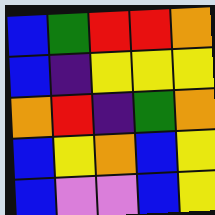[["blue", "green", "red", "red", "orange"], ["blue", "indigo", "yellow", "yellow", "yellow"], ["orange", "red", "indigo", "green", "orange"], ["blue", "yellow", "orange", "blue", "yellow"], ["blue", "violet", "violet", "blue", "yellow"]]